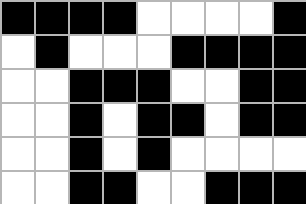[["black", "black", "black", "black", "white", "white", "white", "white", "black"], ["white", "black", "white", "white", "white", "black", "black", "black", "black"], ["white", "white", "black", "black", "black", "white", "white", "black", "black"], ["white", "white", "black", "white", "black", "black", "white", "black", "black"], ["white", "white", "black", "white", "black", "white", "white", "white", "white"], ["white", "white", "black", "black", "white", "white", "black", "black", "black"]]